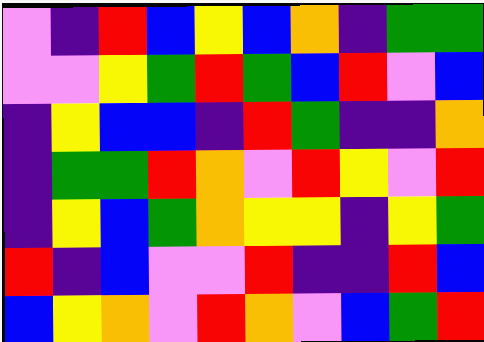[["violet", "indigo", "red", "blue", "yellow", "blue", "orange", "indigo", "green", "green"], ["violet", "violet", "yellow", "green", "red", "green", "blue", "red", "violet", "blue"], ["indigo", "yellow", "blue", "blue", "indigo", "red", "green", "indigo", "indigo", "orange"], ["indigo", "green", "green", "red", "orange", "violet", "red", "yellow", "violet", "red"], ["indigo", "yellow", "blue", "green", "orange", "yellow", "yellow", "indigo", "yellow", "green"], ["red", "indigo", "blue", "violet", "violet", "red", "indigo", "indigo", "red", "blue"], ["blue", "yellow", "orange", "violet", "red", "orange", "violet", "blue", "green", "red"]]